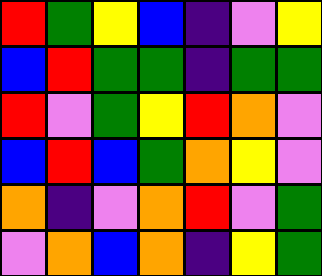[["red", "green", "yellow", "blue", "indigo", "violet", "yellow"], ["blue", "red", "green", "green", "indigo", "green", "green"], ["red", "violet", "green", "yellow", "red", "orange", "violet"], ["blue", "red", "blue", "green", "orange", "yellow", "violet"], ["orange", "indigo", "violet", "orange", "red", "violet", "green"], ["violet", "orange", "blue", "orange", "indigo", "yellow", "green"]]